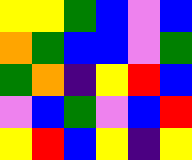[["yellow", "yellow", "green", "blue", "violet", "blue"], ["orange", "green", "blue", "blue", "violet", "green"], ["green", "orange", "indigo", "yellow", "red", "blue"], ["violet", "blue", "green", "violet", "blue", "red"], ["yellow", "red", "blue", "yellow", "indigo", "yellow"]]